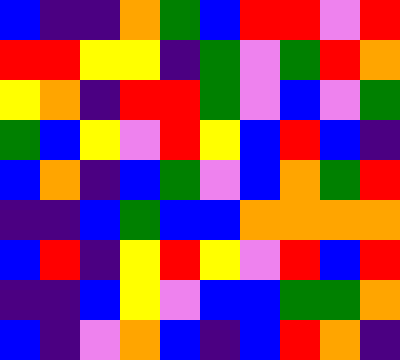[["blue", "indigo", "indigo", "orange", "green", "blue", "red", "red", "violet", "red"], ["red", "red", "yellow", "yellow", "indigo", "green", "violet", "green", "red", "orange"], ["yellow", "orange", "indigo", "red", "red", "green", "violet", "blue", "violet", "green"], ["green", "blue", "yellow", "violet", "red", "yellow", "blue", "red", "blue", "indigo"], ["blue", "orange", "indigo", "blue", "green", "violet", "blue", "orange", "green", "red"], ["indigo", "indigo", "blue", "green", "blue", "blue", "orange", "orange", "orange", "orange"], ["blue", "red", "indigo", "yellow", "red", "yellow", "violet", "red", "blue", "red"], ["indigo", "indigo", "blue", "yellow", "violet", "blue", "blue", "green", "green", "orange"], ["blue", "indigo", "violet", "orange", "blue", "indigo", "blue", "red", "orange", "indigo"]]